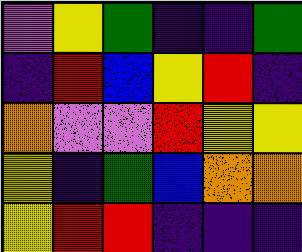[["violet", "yellow", "green", "indigo", "indigo", "green"], ["indigo", "red", "blue", "yellow", "red", "indigo"], ["orange", "violet", "violet", "red", "yellow", "yellow"], ["yellow", "indigo", "green", "blue", "orange", "orange"], ["yellow", "red", "red", "indigo", "indigo", "indigo"]]